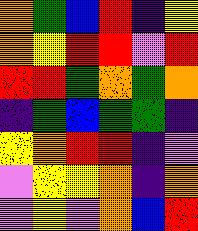[["orange", "green", "blue", "red", "indigo", "yellow"], ["orange", "yellow", "red", "red", "violet", "red"], ["red", "red", "green", "orange", "green", "orange"], ["indigo", "green", "blue", "green", "green", "indigo"], ["yellow", "orange", "red", "red", "indigo", "violet"], ["violet", "yellow", "yellow", "orange", "indigo", "orange"], ["violet", "yellow", "violet", "orange", "blue", "red"]]